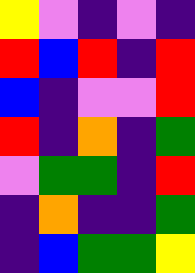[["yellow", "violet", "indigo", "violet", "indigo"], ["red", "blue", "red", "indigo", "red"], ["blue", "indigo", "violet", "violet", "red"], ["red", "indigo", "orange", "indigo", "green"], ["violet", "green", "green", "indigo", "red"], ["indigo", "orange", "indigo", "indigo", "green"], ["indigo", "blue", "green", "green", "yellow"]]